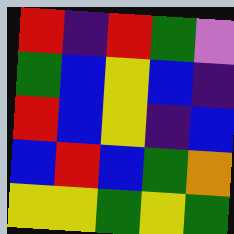[["red", "indigo", "red", "green", "violet"], ["green", "blue", "yellow", "blue", "indigo"], ["red", "blue", "yellow", "indigo", "blue"], ["blue", "red", "blue", "green", "orange"], ["yellow", "yellow", "green", "yellow", "green"]]